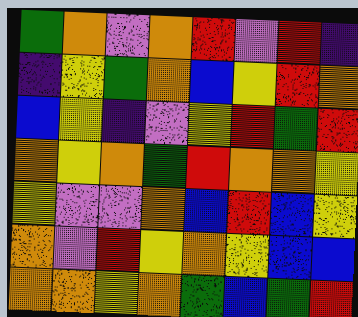[["green", "orange", "violet", "orange", "red", "violet", "red", "indigo"], ["indigo", "yellow", "green", "orange", "blue", "yellow", "red", "orange"], ["blue", "yellow", "indigo", "violet", "yellow", "red", "green", "red"], ["orange", "yellow", "orange", "green", "red", "orange", "orange", "yellow"], ["yellow", "violet", "violet", "orange", "blue", "red", "blue", "yellow"], ["orange", "violet", "red", "yellow", "orange", "yellow", "blue", "blue"], ["orange", "orange", "yellow", "orange", "green", "blue", "green", "red"]]